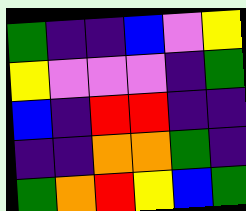[["green", "indigo", "indigo", "blue", "violet", "yellow"], ["yellow", "violet", "violet", "violet", "indigo", "green"], ["blue", "indigo", "red", "red", "indigo", "indigo"], ["indigo", "indigo", "orange", "orange", "green", "indigo"], ["green", "orange", "red", "yellow", "blue", "green"]]